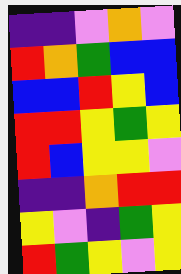[["indigo", "indigo", "violet", "orange", "violet"], ["red", "orange", "green", "blue", "blue"], ["blue", "blue", "red", "yellow", "blue"], ["red", "red", "yellow", "green", "yellow"], ["red", "blue", "yellow", "yellow", "violet"], ["indigo", "indigo", "orange", "red", "red"], ["yellow", "violet", "indigo", "green", "yellow"], ["red", "green", "yellow", "violet", "yellow"]]